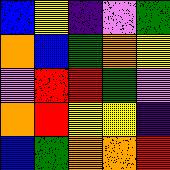[["blue", "yellow", "indigo", "violet", "green"], ["orange", "blue", "green", "orange", "yellow"], ["violet", "red", "red", "green", "violet"], ["orange", "red", "yellow", "yellow", "indigo"], ["blue", "green", "orange", "orange", "red"]]